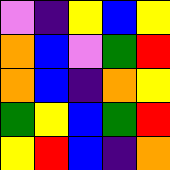[["violet", "indigo", "yellow", "blue", "yellow"], ["orange", "blue", "violet", "green", "red"], ["orange", "blue", "indigo", "orange", "yellow"], ["green", "yellow", "blue", "green", "red"], ["yellow", "red", "blue", "indigo", "orange"]]